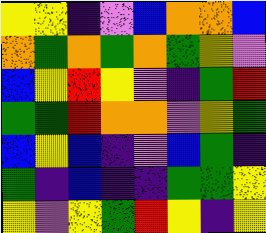[["yellow", "yellow", "indigo", "violet", "blue", "orange", "orange", "blue"], ["orange", "green", "orange", "green", "orange", "green", "yellow", "violet"], ["blue", "yellow", "red", "yellow", "violet", "indigo", "green", "red"], ["green", "green", "red", "orange", "orange", "violet", "yellow", "green"], ["blue", "yellow", "blue", "indigo", "violet", "blue", "green", "indigo"], ["green", "indigo", "blue", "indigo", "indigo", "green", "green", "yellow"], ["yellow", "violet", "yellow", "green", "red", "yellow", "indigo", "yellow"]]